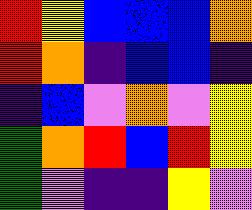[["red", "yellow", "blue", "blue", "blue", "orange"], ["red", "orange", "indigo", "blue", "blue", "indigo"], ["indigo", "blue", "violet", "orange", "violet", "yellow"], ["green", "orange", "red", "blue", "red", "yellow"], ["green", "violet", "indigo", "indigo", "yellow", "violet"]]